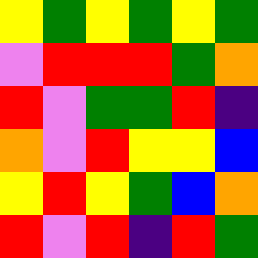[["yellow", "green", "yellow", "green", "yellow", "green"], ["violet", "red", "red", "red", "green", "orange"], ["red", "violet", "green", "green", "red", "indigo"], ["orange", "violet", "red", "yellow", "yellow", "blue"], ["yellow", "red", "yellow", "green", "blue", "orange"], ["red", "violet", "red", "indigo", "red", "green"]]